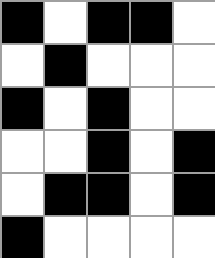[["black", "white", "black", "black", "white"], ["white", "black", "white", "white", "white"], ["black", "white", "black", "white", "white"], ["white", "white", "black", "white", "black"], ["white", "black", "black", "white", "black"], ["black", "white", "white", "white", "white"]]